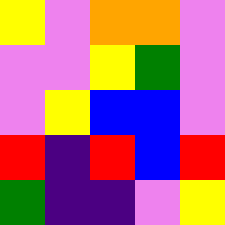[["yellow", "violet", "orange", "orange", "violet"], ["violet", "violet", "yellow", "green", "violet"], ["violet", "yellow", "blue", "blue", "violet"], ["red", "indigo", "red", "blue", "red"], ["green", "indigo", "indigo", "violet", "yellow"]]